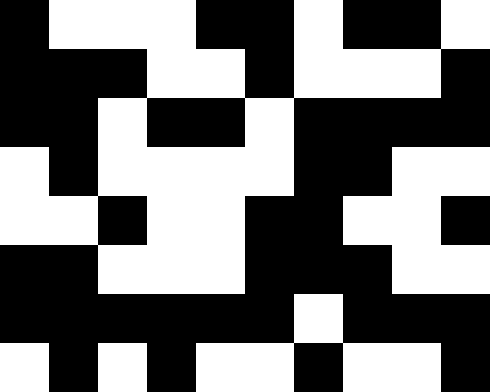[["black", "white", "white", "white", "black", "black", "white", "black", "black", "white"], ["black", "black", "black", "white", "white", "black", "white", "white", "white", "black"], ["black", "black", "white", "black", "black", "white", "black", "black", "black", "black"], ["white", "black", "white", "white", "white", "white", "black", "black", "white", "white"], ["white", "white", "black", "white", "white", "black", "black", "white", "white", "black"], ["black", "black", "white", "white", "white", "black", "black", "black", "white", "white"], ["black", "black", "black", "black", "black", "black", "white", "black", "black", "black"], ["white", "black", "white", "black", "white", "white", "black", "white", "white", "black"]]